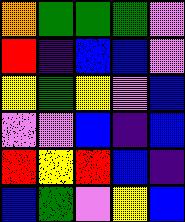[["orange", "green", "green", "green", "violet"], ["red", "indigo", "blue", "blue", "violet"], ["yellow", "green", "yellow", "violet", "blue"], ["violet", "violet", "blue", "indigo", "blue"], ["red", "yellow", "red", "blue", "indigo"], ["blue", "green", "violet", "yellow", "blue"]]